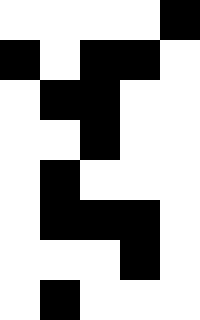[["white", "white", "white", "white", "black"], ["black", "white", "black", "black", "white"], ["white", "black", "black", "white", "white"], ["white", "white", "black", "white", "white"], ["white", "black", "white", "white", "white"], ["white", "black", "black", "black", "white"], ["white", "white", "white", "black", "white"], ["white", "black", "white", "white", "white"]]